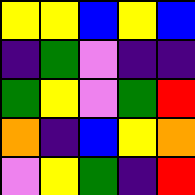[["yellow", "yellow", "blue", "yellow", "blue"], ["indigo", "green", "violet", "indigo", "indigo"], ["green", "yellow", "violet", "green", "red"], ["orange", "indigo", "blue", "yellow", "orange"], ["violet", "yellow", "green", "indigo", "red"]]